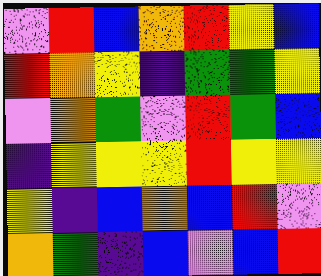[["violet", "red", "blue", "orange", "red", "yellow", "blue"], ["red", "orange", "yellow", "indigo", "green", "green", "yellow"], ["violet", "orange", "green", "violet", "red", "green", "blue"], ["indigo", "yellow", "yellow", "yellow", "red", "yellow", "yellow"], ["yellow", "indigo", "blue", "orange", "blue", "red", "violet"], ["orange", "green", "indigo", "blue", "violet", "blue", "red"]]